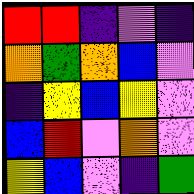[["red", "red", "indigo", "violet", "indigo"], ["orange", "green", "orange", "blue", "violet"], ["indigo", "yellow", "blue", "yellow", "violet"], ["blue", "red", "violet", "orange", "violet"], ["yellow", "blue", "violet", "indigo", "green"]]